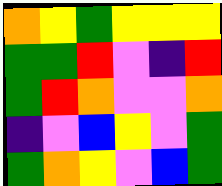[["orange", "yellow", "green", "yellow", "yellow", "yellow"], ["green", "green", "red", "violet", "indigo", "red"], ["green", "red", "orange", "violet", "violet", "orange"], ["indigo", "violet", "blue", "yellow", "violet", "green"], ["green", "orange", "yellow", "violet", "blue", "green"]]